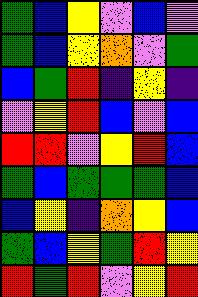[["green", "blue", "yellow", "violet", "blue", "violet"], ["green", "blue", "yellow", "orange", "violet", "green"], ["blue", "green", "red", "indigo", "yellow", "indigo"], ["violet", "yellow", "red", "blue", "violet", "blue"], ["red", "red", "violet", "yellow", "red", "blue"], ["green", "blue", "green", "green", "green", "blue"], ["blue", "yellow", "indigo", "orange", "yellow", "blue"], ["green", "blue", "yellow", "green", "red", "yellow"], ["red", "green", "red", "violet", "yellow", "red"]]